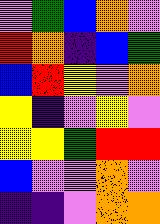[["violet", "green", "blue", "orange", "violet"], ["red", "orange", "indigo", "blue", "green"], ["blue", "red", "yellow", "violet", "orange"], ["yellow", "indigo", "violet", "yellow", "violet"], ["yellow", "yellow", "green", "red", "red"], ["blue", "violet", "violet", "orange", "violet"], ["indigo", "indigo", "violet", "orange", "orange"]]